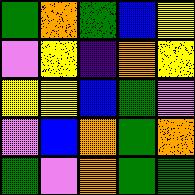[["green", "orange", "green", "blue", "yellow"], ["violet", "yellow", "indigo", "orange", "yellow"], ["yellow", "yellow", "blue", "green", "violet"], ["violet", "blue", "orange", "green", "orange"], ["green", "violet", "orange", "green", "green"]]